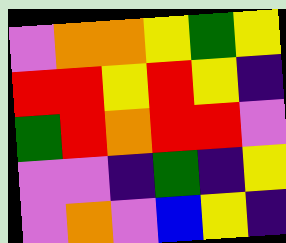[["violet", "orange", "orange", "yellow", "green", "yellow"], ["red", "red", "yellow", "red", "yellow", "indigo"], ["green", "red", "orange", "red", "red", "violet"], ["violet", "violet", "indigo", "green", "indigo", "yellow"], ["violet", "orange", "violet", "blue", "yellow", "indigo"]]